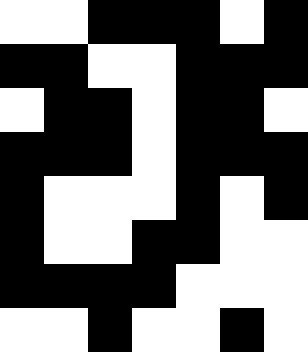[["white", "white", "black", "black", "black", "white", "black"], ["black", "black", "white", "white", "black", "black", "black"], ["white", "black", "black", "white", "black", "black", "white"], ["black", "black", "black", "white", "black", "black", "black"], ["black", "white", "white", "white", "black", "white", "black"], ["black", "white", "white", "black", "black", "white", "white"], ["black", "black", "black", "black", "white", "white", "white"], ["white", "white", "black", "white", "white", "black", "white"]]